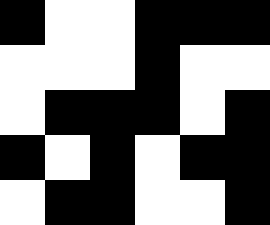[["black", "white", "white", "black", "black", "black"], ["white", "white", "white", "black", "white", "white"], ["white", "black", "black", "black", "white", "black"], ["black", "white", "black", "white", "black", "black"], ["white", "black", "black", "white", "white", "black"]]